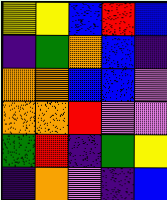[["yellow", "yellow", "blue", "red", "blue"], ["indigo", "green", "orange", "blue", "indigo"], ["orange", "orange", "blue", "blue", "violet"], ["orange", "orange", "red", "violet", "violet"], ["green", "red", "indigo", "green", "yellow"], ["indigo", "orange", "violet", "indigo", "blue"]]